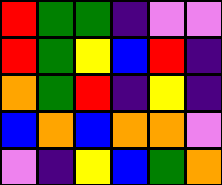[["red", "green", "green", "indigo", "violet", "violet"], ["red", "green", "yellow", "blue", "red", "indigo"], ["orange", "green", "red", "indigo", "yellow", "indigo"], ["blue", "orange", "blue", "orange", "orange", "violet"], ["violet", "indigo", "yellow", "blue", "green", "orange"]]